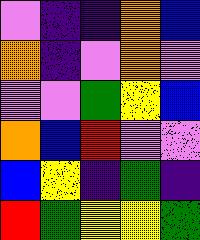[["violet", "indigo", "indigo", "orange", "blue"], ["orange", "indigo", "violet", "orange", "violet"], ["violet", "violet", "green", "yellow", "blue"], ["orange", "blue", "red", "violet", "violet"], ["blue", "yellow", "indigo", "green", "indigo"], ["red", "green", "yellow", "yellow", "green"]]